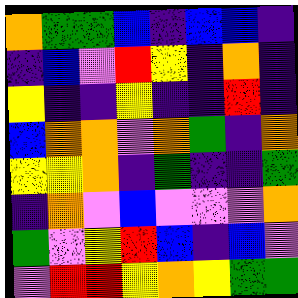[["orange", "green", "green", "blue", "indigo", "blue", "blue", "indigo"], ["indigo", "blue", "violet", "red", "yellow", "indigo", "orange", "indigo"], ["yellow", "indigo", "indigo", "yellow", "indigo", "indigo", "red", "indigo"], ["blue", "orange", "orange", "violet", "orange", "green", "indigo", "orange"], ["yellow", "yellow", "orange", "indigo", "green", "indigo", "indigo", "green"], ["indigo", "orange", "violet", "blue", "violet", "violet", "violet", "orange"], ["green", "violet", "yellow", "red", "blue", "indigo", "blue", "violet"], ["violet", "red", "red", "yellow", "orange", "yellow", "green", "green"]]